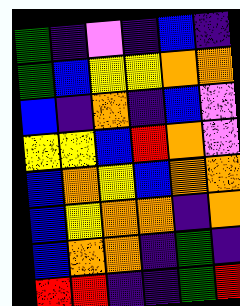[["green", "indigo", "violet", "indigo", "blue", "indigo"], ["green", "blue", "yellow", "yellow", "orange", "orange"], ["blue", "indigo", "orange", "indigo", "blue", "violet"], ["yellow", "yellow", "blue", "red", "orange", "violet"], ["blue", "orange", "yellow", "blue", "orange", "orange"], ["blue", "yellow", "orange", "orange", "indigo", "orange"], ["blue", "orange", "orange", "indigo", "green", "indigo"], ["red", "red", "indigo", "indigo", "green", "red"]]